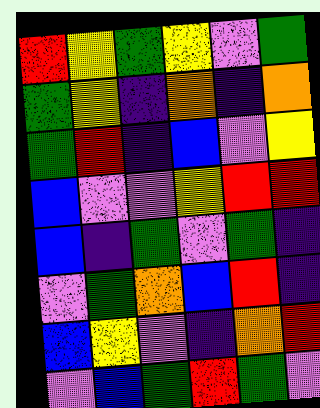[["red", "yellow", "green", "yellow", "violet", "green"], ["green", "yellow", "indigo", "orange", "indigo", "orange"], ["green", "red", "indigo", "blue", "violet", "yellow"], ["blue", "violet", "violet", "yellow", "red", "red"], ["blue", "indigo", "green", "violet", "green", "indigo"], ["violet", "green", "orange", "blue", "red", "indigo"], ["blue", "yellow", "violet", "indigo", "orange", "red"], ["violet", "blue", "green", "red", "green", "violet"]]